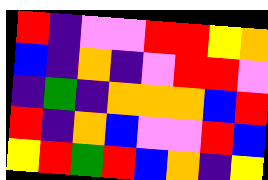[["red", "indigo", "violet", "violet", "red", "red", "yellow", "orange"], ["blue", "indigo", "orange", "indigo", "violet", "red", "red", "violet"], ["indigo", "green", "indigo", "orange", "orange", "orange", "blue", "red"], ["red", "indigo", "orange", "blue", "violet", "violet", "red", "blue"], ["yellow", "red", "green", "red", "blue", "orange", "indigo", "yellow"]]